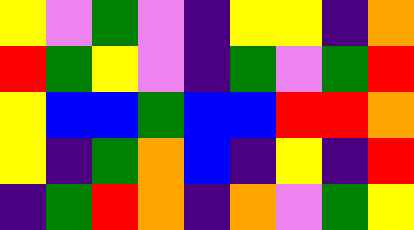[["yellow", "violet", "green", "violet", "indigo", "yellow", "yellow", "indigo", "orange"], ["red", "green", "yellow", "violet", "indigo", "green", "violet", "green", "red"], ["yellow", "blue", "blue", "green", "blue", "blue", "red", "red", "orange"], ["yellow", "indigo", "green", "orange", "blue", "indigo", "yellow", "indigo", "red"], ["indigo", "green", "red", "orange", "indigo", "orange", "violet", "green", "yellow"]]